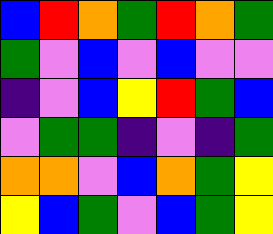[["blue", "red", "orange", "green", "red", "orange", "green"], ["green", "violet", "blue", "violet", "blue", "violet", "violet"], ["indigo", "violet", "blue", "yellow", "red", "green", "blue"], ["violet", "green", "green", "indigo", "violet", "indigo", "green"], ["orange", "orange", "violet", "blue", "orange", "green", "yellow"], ["yellow", "blue", "green", "violet", "blue", "green", "yellow"]]